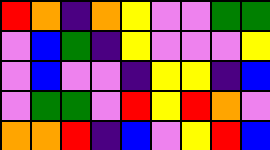[["red", "orange", "indigo", "orange", "yellow", "violet", "violet", "green", "green"], ["violet", "blue", "green", "indigo", "yellow", "violet", "violet", "violet", "yellow"], ["violet", "blue", "violet", "violet", "indigo", "yellow", "yellow", "indigo", "blue"], ["violet", "green", "green", "violet", "red", "yellow", "red", "orange", "violet"], ["orange", "orange", "red", "indigo", "blue", "violet", "yellow", "red", "blue"]]